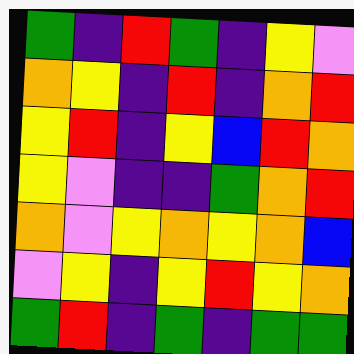[["green", "indigo", "red", "green", "indigo", "yellow", "violet"], ["orange", "yellow", "indigo", "red", "indigo", "orange", "red"], ["yellow", "red", "indigo", "yellow", "blue", "red", "orange"], ["yellow", "violet", "indigo", "indigo", "green", "orange", "red"], ["orange", "violet", "yellow", "orange", "yellow", "orange", "blue"], ["violet", "yellow", "indigo", "yellow", "red", "yellow", "orange"], ["green", "red", "indigo", "green", "indigo", "green", "green"]]